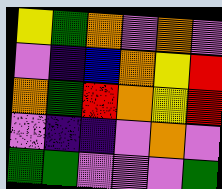[["yellow", "green", "orange", "violet", "orange", "violet"], ["violet", "indigo", "blue", "orange", "yellow", "red"], ["orange", "green", "red", "orange", "yellow", "red"], ["violet", "indigo", "indigo", "violet", "orange", "violet"], ["green", "green", "violet", "violet", "violet", "green"]]